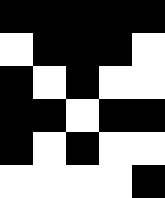[["black", "black", "black", "black", "black"], ["white", "black", "black", "black", "white"], ["black", "white", "black", "white", "white"], ["black", "black", "white", "black", "black"], ["black", "white", "black", "white", "white"], ["white", "white", "white", "white", "black"]]